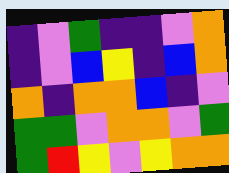[["indigo", "violet", "green", "indigo", "indigo", "violet", "orange"], ["indigo", "violet", "blue", "yellow", "indigo", "blue", "orange"], ["orange", "indigo", "orange", "orange", "blue", "indigo", "violet"], ["green", "green", "violet", "orange", "orange", "violet", "green"], ["green", "red", "yellow", "violet", "yellow", "orange", "orange"]]